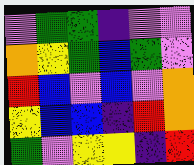[["violet", "green", "green", "indigo", "violet", "violet"], ["orange", "yellow", "green", "blue", "green", "violet"], ["red", "blue", "violet", "blue", "violet", "orange"], ["yellow", "blue", "blue", "indigo", "red", "orange"], ["green", "violet", "yellow", "yellow", "indigo", "red"]]